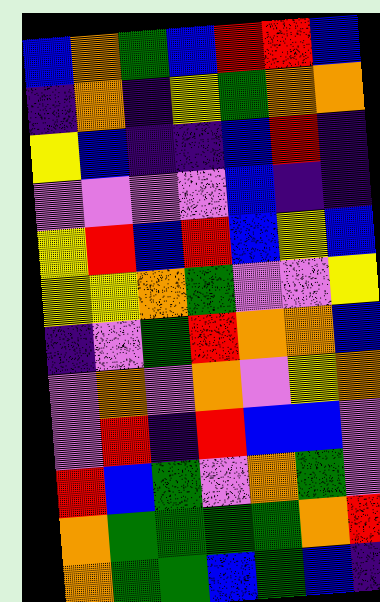[["blue", "orange", "green", "blue", "red", "red", "blue"], ["indigo", "orange", "indigo", "yellow", "green", "orange", "orange"], ["yellow", "blue", "indigo", "indigo", "blue", "red", "indigo"], ["violet", "violet", "violet", "violet", "blue", "indigo", "indigo"], ["yellow", "red", "blue", "red", "blue", "yellow", "blue"], ["yellow", "yellow", "orange", "green", "violet", "violet", "yellow"], ["indigo", "violet", "green", "red", "orange", "orange", "blue"], ["violet", "orange", "violet", "orange", "violet", "yellow", "orange"], ["violet", "red", "indigo", "red", "blue", "blue", "violet"], ["red", "blue", "green", "violet", "orange", "green", "violet"], ["orange", "green", "green", "green", "green", "orange", "red"], ["orange", "green", "green", "blue", "green", "blue", "indigo"]]